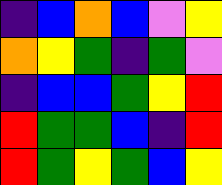[["indigo", "blue", "orange", "blue", "violet", "yellow"], ["orange", "yellow", "green", "indigo", "green", "violet"], ["indigo", "blue", "blue", "green", "yellow", "red"], ["red", "green", "green", "blue", "indigo", "red"], ["red", "green", "yellow", "green", "blue", "yellow"]]